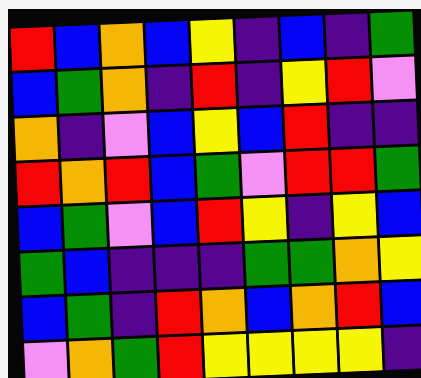[["red", "blue", "orange", "blue", "yellow", "indigo", "blue", "indigo", "green"], ["blue", "green", "orange", "indigo", "red", "indigo", "yellow", "red", "violet"], ["orange", "indigo", "violet", "blue", "yellow", "blue", "red", "indigo", "indigo"], ["red", "orange", "red", "blue", "green", "violet", "red", "red", "green"], ["blue", "green", "violet", "blue", "red", "yellow", "indigo", "yellow", "blue"], ["green", "blue", "indigo", "indigo", "indigo", "green", "green", "orange", "yellow"], ["blue", "green", "indigo", "red", "orange", "blue", "orange", "red", "blue"], ["violet", "orange", "green", "red", "yellow", "yellow", "yellow", "yellow", "indigo"]]